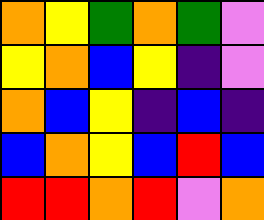[["orange", "yellow", "green", "orange", "green", "violet"], ["yellow", "orange", "blue", "yellow", "indigo", "violet"], ["orange", "blue", "yellow", "indigo", "blue", "indigo"], ["blue", "orange", "yellow", "blue", "red", "blue"], ["red", "red", "orange", "red", "violet", "orange"]]